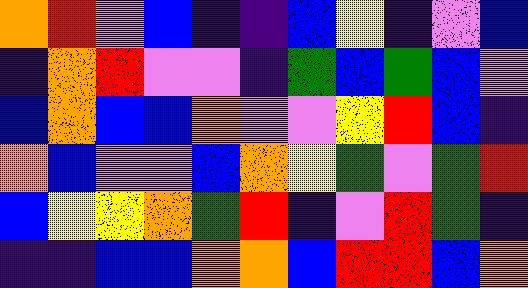[["orange", "red", "violet", "blue", "indigo", "indigo", "blue", "yellow", "indigo", "violet", "blue"], ["indigo", "orange", "red", "violet", "violet", "indigo", "green", "blue", "green", "blue", "violet"], ["blue", "orange", "blue", "blue", "orange", "violet", "violet", "yellow", "red", "blue", "indigo"], ["orange", "blue", "violet", "violet", "blue", "orange", "yellow", "green", "violet", "green", "red"], ["blue", "yellow", "yellow", "orange", "green", "red", "indigo", "violet", "red", "green", "indigo"], ["indigo", "indigo", "blue", "blue", "orange", "orange", "blue", "red", "red", "blue", "orange"]]